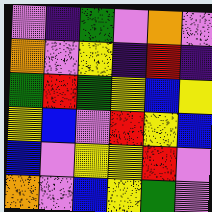[["violet", "indigo", "green", "violet", "orange", "violet"], ["orange", "violet", "yellow", "indigo", "red", "indigo"], ["green", "red", "green", "yellow", "blue", "yellow"], ["yellow", "blue", "violet", "red", "yellow", "blue"], ["blue", "violet", "yellow", "yellow", "red", "violet"], ["orange", "violet", "blue", "yellow", "green", "violet"]]